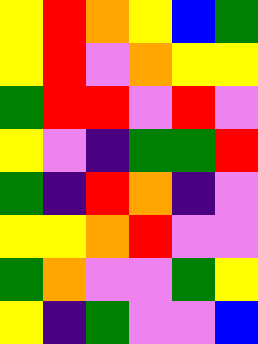[["yellow", "red", "orange", "yellow", "blue", "green"], ["yellow", "red", "violet", "orange", "yellow", "yellow"], ["green", "red", "red", "violet", "red", "violet"], ["yellow", "violet", "indigo", "green", "green", "red"], ["green", "indigo", "red", "orange", "indigo", "violet"], ["yellow", "yellow", "orange", "red", "violet", "violet"], ["green", "orange", "violet", "violet", "green", "yellow"], ["yellow", "indigo", "green", "violet", "violet", "blue"]]